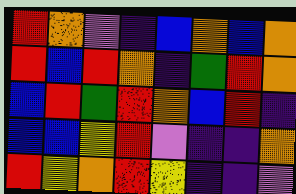[["red", "orange", "violet", "indigo", "blue", "orange", "blue", "orange"], ["red", "blue", "red", "orange", "indigo", "green", "red", "orange"], ["blue", "red", "green", "red", "orange", "blue", "red", "indigo"], ["blue", "blue", "yellow", "red", "violet", "indigo", "indigo", "orange"], ["red", "yellow", "orange", "red", "yellow", "indigo", "indigo", "violet"]]